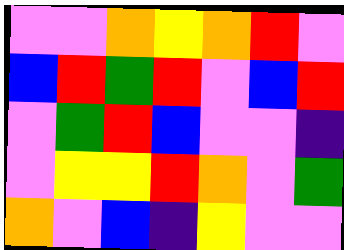[["violet", "violet", "orange", "yellow", "orange", "red", "violet"], ["blue", "red", "green", "red", "violet", "blue", "red"], ["violet", "green", "red", "blue", "violet", "violet", "indigo"], ["violet", "yellow", "yellow", "red", "orange", "violet", "green"], ["orange", "violet", "blue", "indigo", "yellow", "violet", "violet"]]